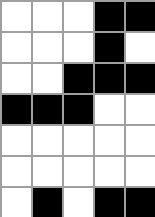[["white", "white", "white", "black", "black"], ["white", "white", "white", "black", "white"], ["white", "white", "black", "black", "black"], ["black", "black", "black", "white", "white"], ["white", "white", "white", "white", "white"], ["white", "white", "white", "white", "white"], ["white", "black", "white", "black", "black"]]